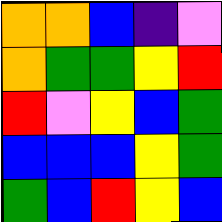[["orange", "orange", "blue", "indigo", "violet"], ["orange", "green", "green", "yellow", "red"], ["red", "violet", "yellow", "blue", "green"], ["blue", "blue", "blue", "yellow", "green"], ["green", "blue", "red", "yellow", "blue"]]